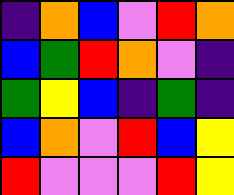[["indigo", "orange", "blue", "violet", "red", "orange"], ["blue", "green", "red", "orange", "violet", "indigo"], ["green", "yellow", "blue", "indigo", "green", "indigo"], ["blue", "orange", "violet", "red", "blue", "yellow"], ["red", "violet", "violet", "violet", "red", "yellow"]]